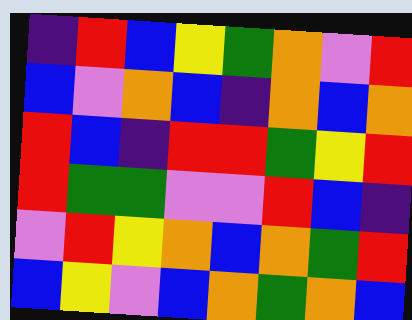[["indigo", "red", "blue", "yellow", "green", "orange", "violet", "red"], ["blue", "violet", "orange", "blue", "indigo", "orange", "blue", "orange"], ["red", "blue", "indigo", "red", "red", "green", "yellow", "red"], ["red", "green", "green", "violet", "violet", "red", "blue", "indigo"], ["violet", "red", "yellow", "orange", "blue", "orange", "green", "red"], ["blue", "yellow", "violet", "blue", "orange", "green", "orange", "blue"]]